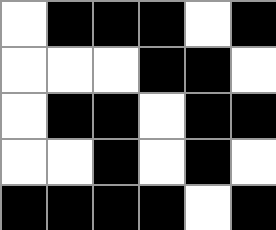[["white", "black", "black", "black", "white", "black"], ["white", "white", "white", "black", "black", "white"], ["white", "black", "black", "white", "black", "black"], ["white", "white", "black", "white", "black", "white"], ["black", "black", "black", "black", "white", "black"]]